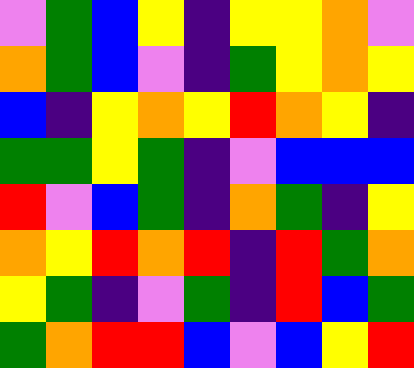[["violet", "green", "blue", "yellow", "indigo", "yellow", "yellow", "orange", "violet"], ["orange", "green", "blue", "violet", "indigo", "green", "yellow", "orange", "yellow"], ["blue", "indigo", "yellow", "orange", "yellow", "red", "orange", "yellow", "indigo"], ["green", "green", "yellow", "green", "indigo", "violet", "blue", "blue", "blue"], ["red", "violet", "blue", "green", "indigo", "orange", "green", "indigo", "yellow"], ["orange", "yellow", "red", "orange", "red", "indigo", "red", "green", "orange"], ["yellow", "green", "indigo", "violet", "green", "indigo", "red", "blue", "green"], ["green", "orange", "red", "red", "blue", "violet", "blue", "yellow", "red"]]